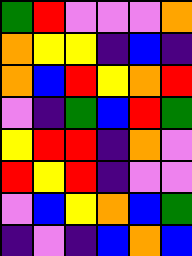[["green", "red", "violet", "violet", "violet", "orange"], ["orange", "yellow", "yellow", "indigo", "blue", "indigo"], ["orange", "blue", "red", "yellow", "orange", "red"], ["violet", "indigo", "green", "blue", "red", "green"], ["yellow", "red", "red", "indigo", "orange", "violet"], ["red", "yellow", "red", "indigo", "violet", "violet"], ["violet", "blue", "yellow", "orange", "blue", "green"], ["indigo", "violet", "indigo", "blue", "orange", "blue"]]